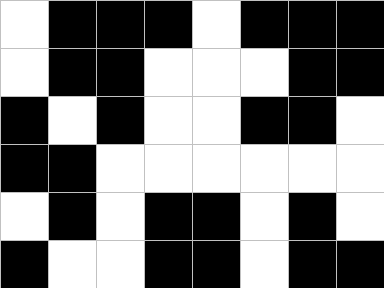[["white", "black", "black", "black", "white", "black", "black", "black"], ["white", "black", "black", "white", "white", "white", "black", "black"], ["black", "white", "black", "white", "white", "black", "black", "white"], ["black", "black", "white", "white", "white", "white", "white", "white"], ["white", "black", "white", "black", "black", "white", "black", "white"], ["black", "white", "white", "black", "black", "white", "black", "black"]]